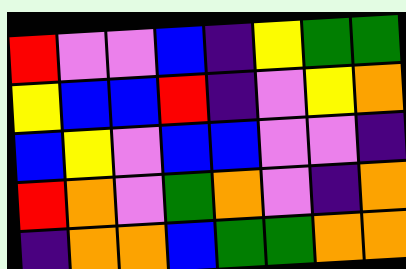[["red", "violet", "violet", "blue", "indigo", "yellow", "green", "green"], ["yellow", "blue", "blue", "red", "indigo", "violet", "yellow", "orange"], ["blue", "yellow", "violet", "blue", "blue", "violet", "violet", "indigo"], ["red", "orange", "violet", "green", "orange", "violet", "indigo", "orange"], ["indigo", "orange", "orange", "blue", "green", "green", "orange", "orange"]]